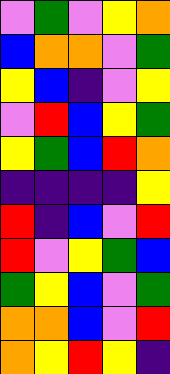[["violet", "green", "violet", "yellow", "orange"], ["blue", "orange", "orange", "violet", "green"], ["yellow", "blue", "indigo", "violet", "yellow"], ["violet", "red", "blue", "yellow", "green"], ["yellow", "green", "blue", "red", "orange"], ["indigo", "indigo", "indigo", "indigo", "yellow"], ["red", "indigo", "blue", "violet", "red"], ["red", "violet", "yellow", "green", "blue"], ["green", "yellow", "blue", "violet", "green"], ["orange", "orange", "blue", "violet", "red"], ["orange", "yellow", "red", "yellow", "indigo"]]